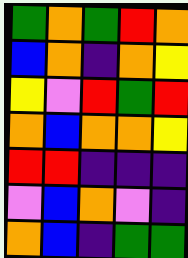[["green", "orange", "green", "red", "orange"], ["blue", "orange", "indigo", "orange", "yellow"], ["yellow", "violet", "red", "green", "red"], ["orange", "blue", "orange", "orange", "yellow"], ["red", "red", "indigo", "indigo", "indigo"], ["violet", "blue", "orange", "violet", "indigo"], ["orange", "blue", "indigo", "green", "green"]]